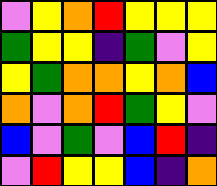[["violet", "yellow", "orange", "red", "yellow", "yellow", "yellow"], ["green", "yellow", "yellow", "indigo", "green", "violet", "yellow"], ["yellow", "green", "orange", "orange", "yellow", "orange", "blue"], ["orange", "violet", "orange", "red", "green", "yellow", "violet"], ["blue", "violet", "green", "violet", "blue", "red", "indigo"], ["violet", "red", "yellow", "yellow", "blue", "indigo", "orange"]]